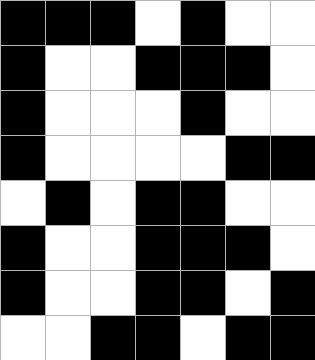[["black", "black", "black", "white", "black", "white", "white"], ["black", "white", "white", "black", "black", "black", "white"], ["black", "white", "white", "white", "black", "white", "white"], ["black", "white", "white", "white", "white", "black", "black"], ["white", "black", "white", "black", "black", "white", "white"], ["black", "white", "white", "black", "black", "black", "white"], ["black", "white", "white", "black", "black", "white", "black"], ["white", "white", "black", "black", "white", "black", "black"]]